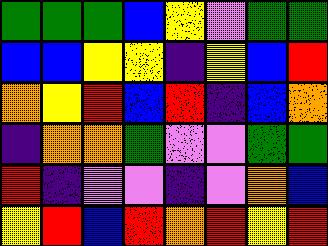[["green", "green", "green", "blue", "yellow", "violet", "green", "green"], ["blue", "blue", "yellow", "yellow", "indigo", "yellow", "blue", "red"], ["orange", "yellow", "red", "blue", "red", "indigo", "blue", "orange"], ["indigo", "orange", "orange", "green", "violet", "violet", "green", "green"], ["red", "indigo", "violet", "violet", "indigo", "violet", "orange", "blue"], ["yellow", "red", "blue", "red", "orange", "red", "yellow", "red"]]